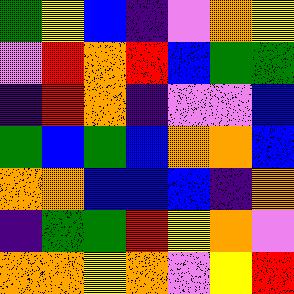[["green", "yellow", "blue", "indigo", "violet", "orange", "yellow"], ["violet", "red", "orange", "red", "blue", "green", "green"], ["indigo", "red", "orange", "indigo", "violet", "violet", "blue"], ["green", "blue", "green", "blue", "orange", "orange", "blue"], ["orange", "orange", "blue", "blue", "blue", "indigo", "orange"], ["indigo", "green", "green", "red", "yellow", "orange", "violet"], ["orange", "orange", "yellow", "orange", "violet", "yellow", "red"]]